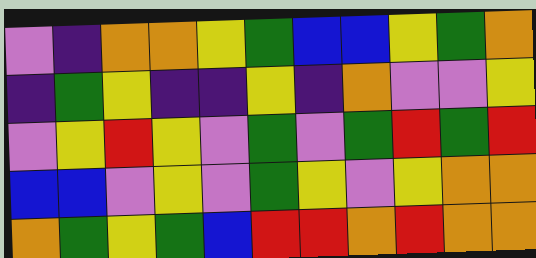[["violet", "indigo", "orange", "orange", "yellow", "green", "blue", "blue", "yellow", "green", "orange"], ["indigo", "green", "yellow", "indigo", "indigo", "yellow", "indigo", "orange", "violet", "violet", "yellow"], ["violet", "yellow", "red", "yellow", "violet", "green", "violet", "green", "red", "green", "red"], ["blue", "blue", "violet", "yellow", "violet", "green", "yellow", "violet", "yellow", "orange", "orange"], ["orange", "green", "yellow", "green", "blue", "red", "red", "orange", "red", "orange", "orange"]]